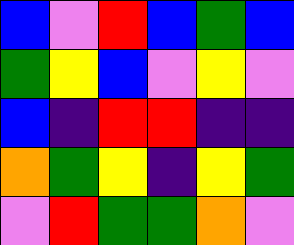[["blue", "violet", "red", "blue", "green", "blue"], ["green", "yellow", "blue", "violet", "yellow", "violet"], ["blue", "indigo", "red", "red", "indigo", "indigo"], ["orange", "green", "yellow", "indigo", "yellow", "green"], ["violet", "red", "green", "green", "orange", "violet"]]